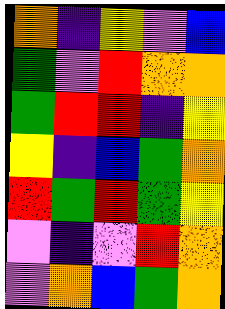[["orange", "indigo", "yellow", "violet", "blue"], ["green", "violet", "red", "orange", "orange"], ["green", "red", "red", "indigo", "yellow"], ["yellow", "indigo", "blue", "green", "orange"], ["red", "green", "red", "green", "yellow"], ["violet", "indigo", "violet", "red", "orange"], ["violet", "orange", "blue", "green", "orange"]]